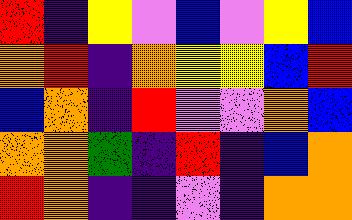[["red", "indigo", "yellow", "violet", "blue", "violet", "yellow", "blue"], ["orange", "red", "indigo", "orange", "yellow", "yellow", "blue", "red"], ["blue", "orange", "indigo", "red", "violet", "violet", "orange", "blue"], ["orange", "orange", "green", "indigo", "red", "indigo", "blue", "orange"], ["red", "orange", "indigo", "indigo", "violet", "indigo", "orange", "orange"]]